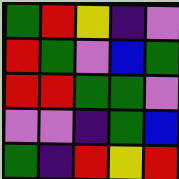[["green", "red", "yellow", "indigo", "violet"], ["red", "green", "violet", "blue", "green"], ["red", "red", "green", "green", "violet"], ["violet", "violet", "indigo", "green", "blue"], ["green", "indigo", "red", "yellow", "red"]]